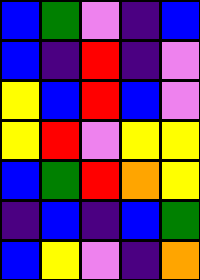[["blue", "green", "violet", "indigo", "blue"], ["blue", "indigo", "red", "indigo", "violet"], ["yellow", "blue", "red", "blue", "violet"], ["yellow", "red", "violet", "yellow", "yellow"], ["blue", "green", "red", "orange", "yellow"], ["indigo", "blue", "indigo", "blue", "green"], ["blue", "yellow", "violet", "indigo", "orange"]]